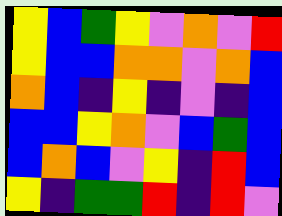[["yellow", "blue", "green", "yellow", "violet", "orange", "violet", "red"], ["yellow", "blue", "blue", "orange", "orange", "violet", "orange", "blue"], ["orange", "blue", "indigo", "yellow", "indigo", "violet", "indigo", "blue"], ["blue", "blue", "yellow", "orange", "violet", "blue", "green", "blue"], ["blue", "orange", "blue", "violet", "yellow", "indigo", "red", "blue"], ["yellow", "indigo", "green", "green", "red", "indigo", "red", "violet"]]